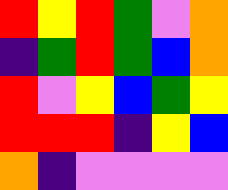[["red", "yellow", "red", "green", "violet", "orange"], ["indigo", "green", "red", "green", "blue", "orange"], ["red", "violet", "yellow", "blue", "green", "yellow"], ["red", "red", "red", "indigo", "yellow", "blue"], ["orange", "indigo", "violet", "violet", "violet", "violet"]]